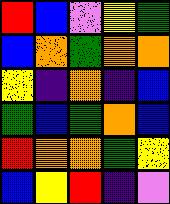[["red", "blue", "violet", "yellow", "green"], ["blue", "orange", "green", "orange", "orange"], ["yellow", "indigo", "orange", "indigo", "blue"], ["green", "blue", "green", "orange", "blue"], ["red", "orange", "orange", "green", "yellow"], ["blue", "yellow", "red", "indigo", "violet"]]